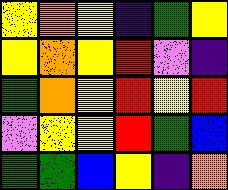[["yellow", "orange", "yellow", "indigo", "green", "yellow"], ["yellow", "orange", "yellow", "red", "violet", "indigo"], ["green", "orange", "yellow", "red", "yellow", "red"], ["violet", "yellow", "yellow", "red", "green", "blue"], ["green", "green", "blue", "yellow", "indigo", "orange"]]